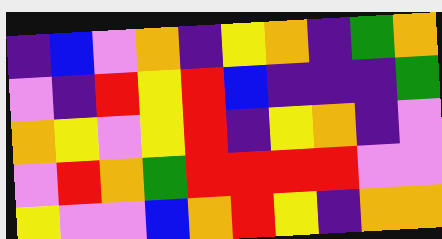[["indigo", "blue", "violet", "orange", "indigo", "yellow", "orange", "indigo", "green", "orange"], ["violet", "indigo", "red", "yellow", "red", "blue", "indigo", "indigo", "indigo", "green"], ["orange", "yellow", "violet", "yellow", "red", "indigo", "yellow", "orange", "indigo", "violet"], ["violet", "red", "orange", "green", "red", "red", "red", "red", "violet", "violet"], ["yellow", "violet", "violet", "blue", "orange", "red", "yellow", "indigo", "orange", "orange"]]